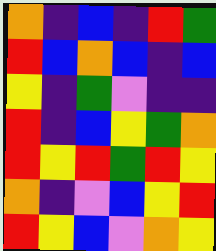[["orange", "indigo", "blue", "indigo", "red", "green"], ["red", "blue", "orange", "blue", "indigo", "blue"], ["yellow", "indigo", "green", "violet", "indigo", "indigo"], ["red", "indigo", "blue", "yellow", "green", "orange"], ["red", "yellow", "red", "green", "red", "yellow"], ["orange", "indigo", "violet", "blue", "yellow", "red"], ["red", "yellow", "blue", "violet", "orange", "yellow"]]